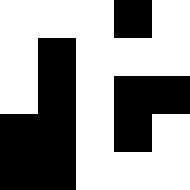[["white", "white", "white", "black", "white"], ["white", "black", "white", "white", "white"], ["white", "black", "white", "black", "black"], ["black", "black", "white", "black", "white"], ["black", "black", "white", "white", "white"]]